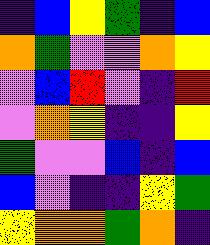[["indigo", "blue", "yellow", "green", "indigo", "blue"], ["orange", "green", "violet", "violet", "orange", "yellow"], ["violet", "blue", "red", "violet", "indigo", "red"], ["violet", "orange", "yellow", "indigo", "indigo", "yellow"], ["green", "violet", "violet", "blue", "indigo", "blue"], ["blue", "violet", "indigo", "indigo", "yellow", "green"], ["yellow", "orange", "orange", "green", "orange", "indigo"]]